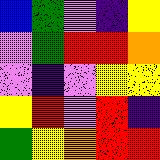[["blue", "green", "violet", "indigo", "yellow"], ["violet", "green", "red", "red", "orange"], ["violet", "indigo", "violet", "yellow", "yellow"], ["yellow", "red", "violet", "red", "indigo"], ["green", "yellow", "orange", "red", "red"]]